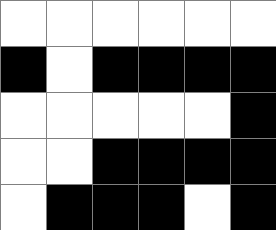[["white", "white", "white", "white", "white", "white"], ["black", "white", "black", "black", "black", "black"], ["white", "white", "white", "white", "white", "black"], ["white", "white", "black", "black", "black", "black"], ["white", "black", "black", "black", "white", "black"]]